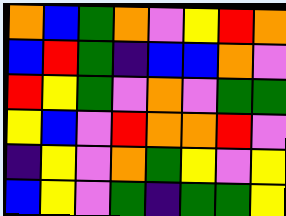[["orange", "blue", "green", "orange", "violet", "yellow", "red", "orange"], ["blue", "red", "green", "indigo", "blue", "blue", "orange", "violet"], ["red", "yellow", "green", "violet", "orange", "violet", "green", "green"], ["yellow", "blue", "violet", "red", "orange", "orange", "red", "violet"], ["indigo", "yellow", "violet", "orange", "green", "yellow", "violet", "yellow"], ["blue", "yellow", "violet", "green", "indigo", "green", "green", "yellow"]]